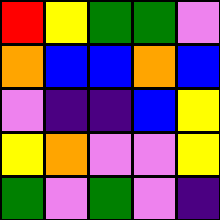[["red", "yellow", "green", "green", "violet"], ["orange", "blue", "blue", "orange", "blue"], ["violet", "indigo", "indigo", "blue", "yellow"], ["yellow", "orange", "violet", "violet", "yellow"], ["green", "violet", "green", "violet", "indigo"]]